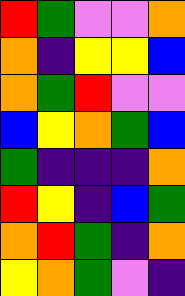[["red", "green", "violet", "violet", "orange"], ["orange", "indigo", "yellow", "yellow", "blue"], ["orange", "green", "red", "violet", "violet"], ["blue", "yellow", "orange", "green", "blue"], ["green", "indigo", "indigo", "indigo", "orange"], ["red", "yellow", "indigo", "blue", "green"], ["orange", "red", "green", "indigo", "orange"], ["yellow", "orange", "green", "violet", "indigo"]]